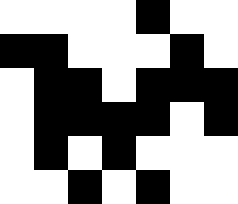[["white", "white", "white", "white", "black", "white", "white"], ["black", "black", "white", "white", "white", "black", "white"], ["white", "black", "black", "white", "black", "black", "black"], ["white", "black", "black", "black", "black", "white", "black"], ["white", "black", "white", "black", "white", "white", "white"], ["white", "white", "black", "white", "black", "white", "white"]]